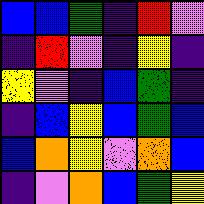[["blue", "blue", "green", "indigo", "red", "violet"], ["indigo", "red", "violet", "indigo", "yellow", "indigo"], ["yellow", "violet", "indigo", "blue", "green", "indigo"], ["indigo", "blue", "yellow", "blue", "green", "blue"], ["blue", "orange", "yellow", "violet", "orange", "blue"], ["indigo", "violet", "orange", "blue", "green", "yellow"]]